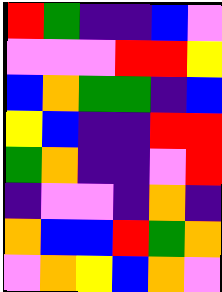[["red", "green", "indigo", "indigo", "blue", "violet"], ["violet", "violet", "violet", "red", "red", "yellow"], ["blue", "orange", "green", "green", "indigo", "blue"], ["yellow", "blue", "indigo", "indigo", "red", "red"], ["green", "orange", "indigo", "indigo", "violet", "red"], ["indigo", "violet", "violet", "indigo", "orange", "indigo"], ["orange", "blue", "blue", "red", "green", "orange"], ["violet", "orange", "yellow", "blue", "orange", "violet"]]